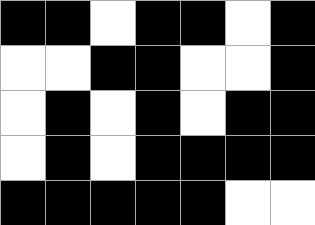[["black", "black", "white", "black", "black", "white", "black"], ["white", "white", "black", "black", "white", "white", "black"], ["white", "black", "white", "black", "white", "black", "black"], ["white", "black", "white", "black", "black", "black", "black"], ["black", "black", "black", "black", "black", "white", "white"]]